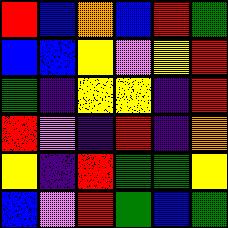[["red", "blue", "orange", "blue", "red", "green"], ["blue", "blue", "yellow", "violet", "yellow", "red"], ["green", "indigo", "yellow", "yellow", "indigo", "red"], ["red", "violet", "indigo", "red", "indigo", "orange"], ["yellow", "indigo", "red", "green", "green", "yellow"], ["blue", "violet", "red", "green", "blue", "green"]]